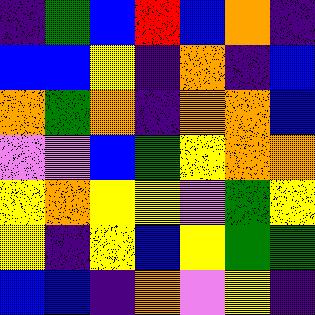[["indigo", "green", "blue", "red", "blue", "orange", "indigo"], ["blue", "blue", "yellow", "indigo", "orange", "indigo", "blue"], ["orange", "green", "orange", "indigo", "orange", "orange", "blue"], ["violet", "violet", "blue", "green", "yellow", "orange", "orange"], ["yellow", "orange", "yellow", "yellow", "violet", "green", "yellow"], ["yellow", "indigo", "yellow", "blue", "yellow", "green", "green"], ["blue", "blue", "indigo", "orange", "violet", "yellow", "indigo"]]